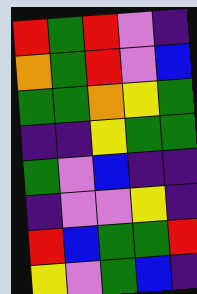[["red", "green", "red", "violet", "indigo"], ["orange", "green", "red", "violet", "blue"], ["green", "green", "orange", "yellow", "green"], ["indigo", "indigo", "yellow", "green", "green"], ["green", "violet", "blue", "indigo", "indigo"], ["indigo", "violet", "violet", "yellow", "indigo"], ["red", "blue", "green", "green", "red"], ["yellow", "violet", "green", "blue", "indigo"]]